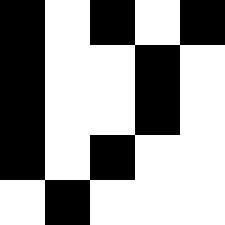[["black", "white", "black", "white", "black"], ["black", "white", "white", "black", "white"], ["black", "white", "white", "black", "white"], ["black", "white", "black", "white", "white"], ["white", "black", "white", "white", "white"]]